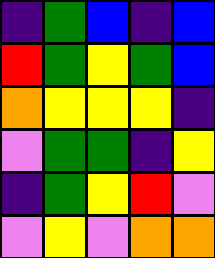[["indigo", "green", "blue", "indigo", "blue"], ["red", "green", "yellow", "green", "blue"], ["orange", "yellow", "yellow", "yellow", "indigo"], ["violet", "green", "green", "indigo", "yellow"], ["indigo", "green", "yellow", "red", "violet"], ["violet", "yellow", "violet", "orange", "orange"]]